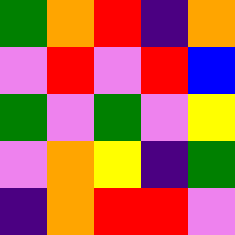[["green", "orange", "red", "indigo", "orange"], ["violet", "red", "violet", "red", "blue"], ["green", "violet", "green", "violet", "yellow"], ["violet", "orange", "yellow", "indigo", "green"], ["indigo", "orange", "red", "red", "violet"]]